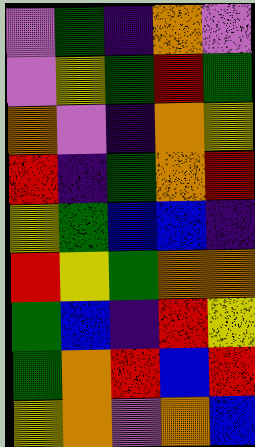[["violet", "green", "indigo", "orange", "violet"], ["violet", "yellow", "green", "red", "green"], ["orange", "violet", "indigo", "orange", "yellow"], ["red", "indigo", "green", "orange", "red"], ["yellow", "green", "blue", "blue", "indigo"], ["red", "yellow", "green", "orange", "orange"], ["green", "blue", "indigo", "red", "yellow"], ["green", "orange", "red", "blue", "red"], ["yellow", "orange", "violet", "orange", "blue"]]